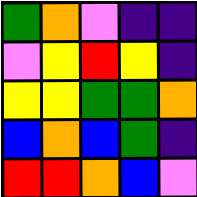[["green", "orange", "violet", "indigo", "indigo"], ["violet", "yellow", "red", "yellow", "indigo"], ["yellow", "yellow", "green", "green", "orange"], ["blue", "orange", "blue", "green", "indigo"], ["red", "red", "orange", "blue", "violet"]]